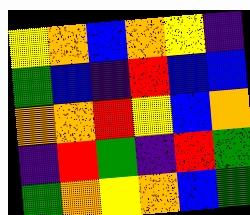[["yellow", "orange", "blue", "orange", "yellow", "indigo"], ["green", "blue", "indigo", "red", "blue", "blue"], ["orange", "orange", "red", "yellow", "blue", "orange"], ["indigo", "red", "green", "indigo", "red", "green"], ["green", "orange", "yellow", "orange", "blue", "green"]]